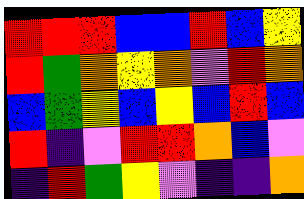[["red", "red", "red", "blue", "blue", "red", "blue", "yellow"], ["red", "green", "orange", "yellow", "orange", "violet", "red", "orange"], ["blue", "green", "yellow", "blue", "yellow", "blue", "red", "blue"], ["red", "indigo", "violet", "red", "red", "orange", "blue", "violet"], ["indigo", "red", "green", "yellow", "violet", "indigo", "indigo", "orange"]]